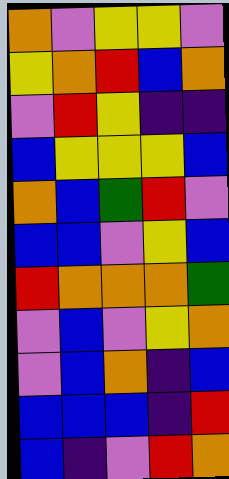[["orange", "violet", "yellow", "yellow", "violet"], ["yellow", "orange", "red", "blue", "orange"], ["violet", "red", "yellow", "indigo", "indigo"], ["blue", "yellow", "yellow", "yellow", "blue"], ["orange", "blue", "green", "red", "violet"], ["blue", "blue", "violet", "yellow", "blue"], ["red", "orange", "orange", "orange", "green"], ["violet", "blue", "violet", "yellow", "orange"], ["violet", "blue", "orange", "indigo", "blue"], ["blue", "blue", "blue", "indigo", "red"], ["blue", "indigo", "violet", "red", "orange"]]